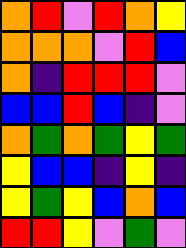[["orange", "red", "violet", "red", "orange", "yellow"], ["orange", "orange", "orange", "violet", "red", "blue"], ["orange", "indigo", "red", "red", "red", "violet"], ["blue", "blue", "red", "blue", "indigo", "violet"], ["orange", "green", "orange", "green", "yellow", "green"], ["yellow", "blue", "blue", "indigo", "yellow", "indigo"], ["yellow", "green", "yellow", "blue", "orange", "blue"], ["red", "red", "yellow", "violet", "green", "violet"]]